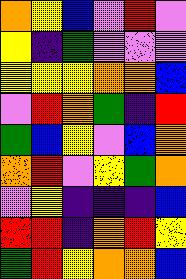[["orange", "yellow", "blue", "violet", "red", "violet"], ["yellow", "indigo", "green", "violet", "violet", "violet"], ["yellow", "yellow", "yellow", "orange", "orange", "blue"], ["violet", "red", "orange", "green", "indigo", "red"], ["green", "blue", "yellow", "violet", "blue", "orange"], ["orange", "red", "violet", "yellow", "green", "orange"], ["violet", "yellow", "indigo", "indigo", "indigo", "blue"], ["red", "red", "indigo", "orange", "red", "yellow"], ["green", "red", "yellow", "orange", "orange", "blue"]]